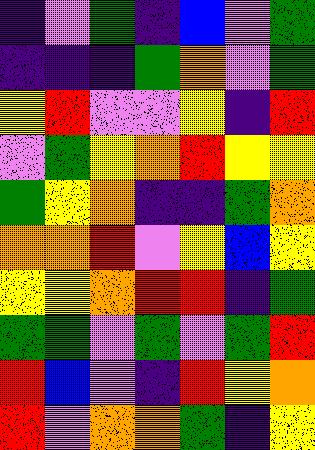[["indigo", "violet", "green", "indigo", "blue", "violet", "green"], ["indigo", "indigo", "indigo", "green", "orange", "violet", "green"], ["yellow", "red", "violet", "violet", "yellow", "indigo", "red"], ["violet", "green", "yellow", "orange", "red", "yellow", "yellow"], ["green", "yellow", "orange", "indigo", "indigo", "green", "orange"], ["orange", "orange", "red", "violet", "yellow", "blue", "yellow"], ["yellow", "yellow", "orange", "red", "red", "indigo", "green"], ["green", "green", "violet", "green", "violet", "green", "red"], ["red", "blue", "violet", "indigo", "red", "yellow", "orange"], ["red", "violet", "orange", "orange", "green", "indigo", "yellow"]]